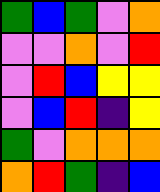[["green", "blue", "green", "violet", "orange"], ["violet", "violet", "orange", "violet", "red"], ["violet", "red", "blue", "yellow", "yellow"], ["violet", "blue", "red", "indigo", "yellow"], ["green", "violet", "orange", "orange", "orange"], ["orange", "red", "green", "indigo", "blue"]]